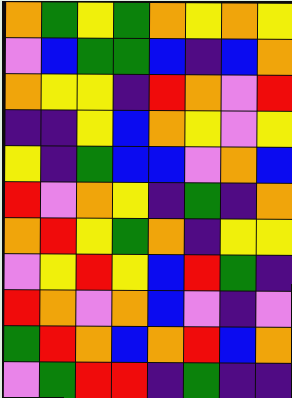[["orange", "green", "yellow", "green", "orange", "yellow", "orange", "yellow"], ["violet", "blue", "green", "green", "blue", "indigo", "blue", "orange"], ["orange", "yellow", "yellow", "indigo", "red", "orange", "violet", "red"], ["indigo", "indigo", "yellow", "blue", "orange", "yellow", "violet", "yellow"], ["yellow", "indigo", "green", "blue", "blue", "violet", "orange", "blue"], ["red", "violet", "orange", "yellow", "indigo", "green", "indigo", "orange"], ["orange", "red", "yellow", "green", "orange", "indigo", "yellow", "yellow"], ["violet", "yellow", "red", "yellow", "blue", "red", "green", "indigo"], ["red", "orange", "violet", "orange", "blue", "violet", "indigo", "violet"], ["green", "red", "orange", "blue", "orange", "red", "blue", "orange"], ["violet", "green", "red", "red", "indigo", "green", "indigo", "indigo"]]